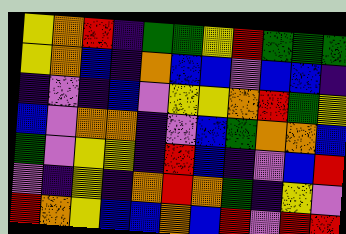[["yellow", "orange", "red", "indigo", "green", "green", "yellow", "red", "green", "green", "green"], ["yellow", "orange", "blue", "indigo", "orange", "blue", "blue", "violet", "blue", "blue", "indigo"], ["indigo", "violet", "indigo", "blue", "violet", "yellow", "yellow", "orange", "red", "green", "yellow"], ["blue", "violet", "orange", "orange", "indigo", "violet", "blue", "green", "orange", "orange", "blue"], ["green", "violet", "yellow", "yellow", "indigo", "red", "blue", "indigo", "violet", "blue", "red"], ["violet", "indigo", "yellow", "indigo", "orange", "red", "orange", "green", "indigo", "yellow", "violet"], ["red", "orange", "yellow", "blue", "blue", "orange", "blue", "red", "violet", "red", "red"]]